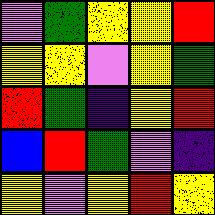[["violet", "green", "yellow", "yellow", "red"], ["yellow", "yellow", "violet", "yellow", "green"], ["red", "green", "indigo", "yellow", "red"], ["blue", "red", "green", "violet", "indigo"], ["yellow", "violet", "yellow", "red", "yellow"]]